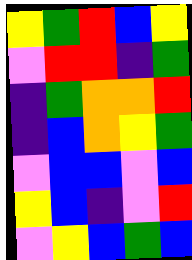[["yellow", "green", "red", "blue", "yellow"], ["violet", "red", "red", "indigo", "green"], ["indigo", "green", "orange", "orange", "red"], ["indigo", "blue", "orange", "yellow", "green"], ["violet", "blue", "blue", "violet", "blue"], ["yellow", "blue", "indigo", "violet", "red"], ["violet", "yellow", "blue", "green", "blue"]]